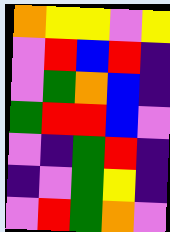[["orange", "yellow", "yellow", "violet", "yellow"], ["violet", "red", "blue", "red", "indigo"], ["violet", "green", "orange", "blue", "indigo"], ["green", "red", "red", "blue", "violet"], ["violet", "indigo", "green", "red", "indigo"], ["indigo", "violet", "green", "yellow", "indigo"], ["violet", "red", "green", "orange", "violet"]]